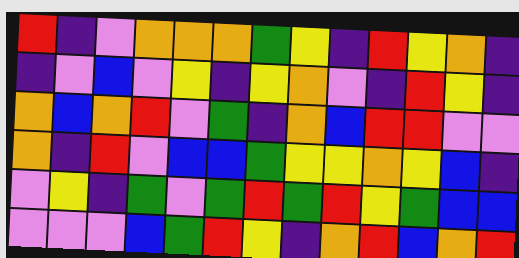[["red", "indigo", "violet", "orange", "orange", "orange", "green", "yellow", "indigo", "red", "yellow", "orange", "indigo"], ["indigo", "violet", "blue", "violet", "yellow", "indigo", "yellow", "orange", "violet", "indigo", "red", "yellow", "indigo"], ["orange", "blue", "orange", "red", "violet", "green", "indigo", "orange", "blue", "red", "red", "violet", "violet"], ["orange", "indigo", "red", "violet", "blue", "blue", "green", "yellow", "yellow", "orange", "yellow", "blue", "indigo"], ["violet", "yellow", "indigo", "green", "violet", "green", "red", "green", "red", "yellow", "green", "blue", "blue"], ["violet", "violet", "violet", "blue", "green", "red", "yellow", "indigo", "orange", "red", "blue", "orange", "red"]]